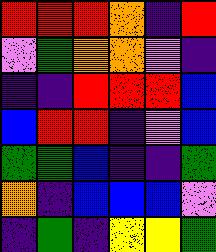[["red", "red", "red", "orange", "indigo", "red"], ["violet", "green", "orange", "orange", "violet", "indigo"], ["indigo", "indigo", "red", "red", "red", "blue"], ["blue", "red", "red", "indigo", "violet", "blue"], ["green", "green", "blue", "indigo", "indigo", "green"], ["orange", "indigo", "blue", "blue", "blue", "violet"], ["indigo", "green", "indigo", "yellow", "yellow", "green"]]